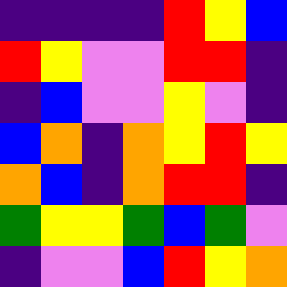[["indigo", "indigo", "indigo", "indigo", "red", "yellow", "blue"], ["red", "yellow", "violet", "violet", "red", "red", "indigo"], ["indigo", "blue", "violet", "violet", "yellow", "violet", "indigo"], ["blue", "orange", "indigo", "orange", "yellow", "red", "yellow"], ["orange", "blue", "indigo", "orange", "red", "red", "indigo"], ["green", "yellow", "yellow", "green", "blue", "green", "violet"], ["indigo", "violet", "violet", "blue", "red", "yellow", "orange"]]